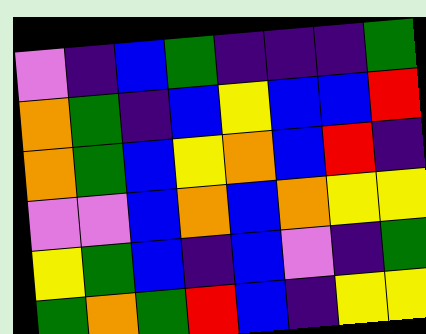[["violet", "indigo", "blue", "green", "indigo", "indigo", "indigo", "green"], ["orange", "green", "indigo", "blue", "yellow", "blue", "blue", "red"], ["orange", "green", "blue", "yellow", "orange", "blue", "red", "indigo"], ["violet", "violet", "blue", "orange", "blue", "orange", "yellow", "yellow"], ["yellow", "green", "blue", "indigo", "blue", "violet", "indigo", "green"], ["green", "orange", "green", "red", "blue", "indigo", "yellow", "yellow"]]